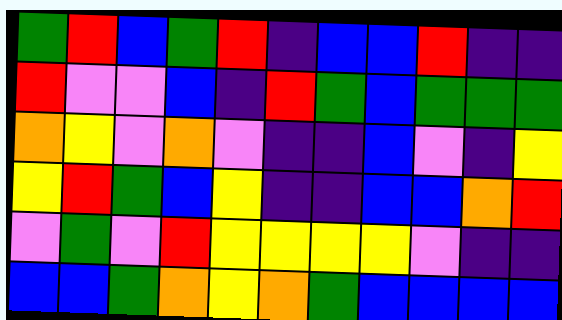[["green", "red", "blue", "green", "red", "indigo", "blue", "blue", "red", "indigo", "indigo"], ["red", "violet", "violet", "blue", "indigo", "red", "green", "blue", "green", "green", "green"], ["orange", "yellow", "violet", "orange", "violet", "indigo", "indigo", "blue", "violet", "indigo", "yellow"], ["yellow", "red", "green", "blue", "yellow", "indigo", "indigo", "blue", "blue", "orange", "red"], ["violet", "green", "violet", "red", "yellow", "yellow", "yellow", "yellow", "violet", "indigo", "indigo"], ["blue", "blue", "green", "orange", "yellow", "orange", "green", "blue", "blue", "blue", "blue"]]